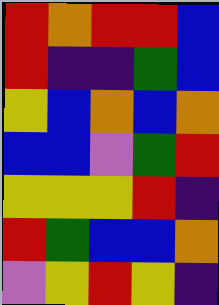[["red", "orange", "red", "red", "blue"], ["red", "indigo", "indigo", "green", "blue"], ["yellow", "blue", "orange", "blue", "orange"], ["blue", "blue", "violet", "green", "red"], ["yellow", "yellow", "yellow", "red", "indigo"], ["red", "green", "blue", "blue", "orange"], ["violet", "yellow", "red", "yellow", "indigo"]]